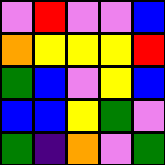[["violet", "red", "violet", "violet", "blue"], ["orange", "yellow", "yellow", "yellow", "red"], ["green", "blue", "violet", "yellow", "blue"], ["blue", "blue", "yellow", "green", "violet"], ["green", "indigo", "orange", "violet", "green"]]